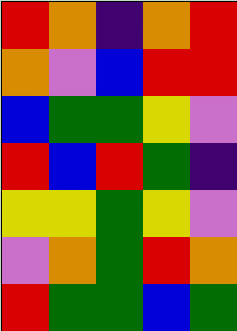[["red", "orange", "indigo", "orange", "red"], ["orange", "violet", "blue", "red", "red"], ["blue", "green", "green", "yellow", "violet"], ["red", "blue", "red", "green", "indigo"], ["yellow", "yellow", "green", "yellow", "violet"], ["violet", "orange", "green", "red", "orange"], ["red", "green", "green", "blue", "green"]]